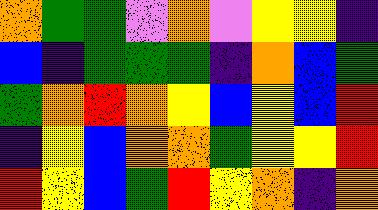[["orange", "green", "green", "violet", "orange", "violet", "yellow", "yellow", "indigo"], ["blue", "indigo", "green", "green", "green", "indigo", "orange", "blue", "green"], ["green", "orange", "red", "orange", "yellow", "blue", "yellow", "blue", "red"], ["indigo", "yellow", "blue", "orange", "orange", "green", "yellow", "yellow", "red"], ["red", "yellow", "blue", "green", "red", "yellow", "orange", "indigo", "orange"]]